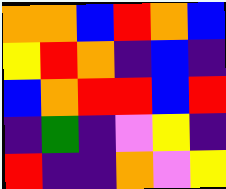[["orange", "orange", "blue", "red", "orange", "blue"], ["yellow", "red", "orange", "indigo", "blue", "indigo"], ["blue", "orange", "red", "red", "blue", "red"], ["indigo", "green", "indigo", "violet", "yellow", "indigo"], ["red", "indigo", "indigo", "orange", "violet", "yellow"]]